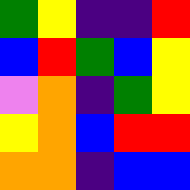[["green", "yellow", "indigo", "indigo", "red"], ["blue", "red", "green", "blue", "yellow"], ["violet", "orange", "indigo", "green", "yellow"], ["yellow", "orange", "blue", "red", "red"], ["orange", "orange", "indigo", "blue", "blue"]]